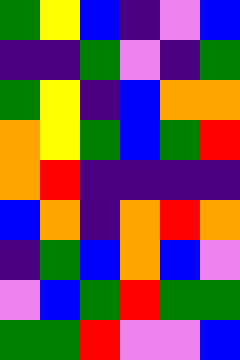[["green", "yellow", "blue", "indigo", "violet", "blue"], ["indigo", "indigo", "green", "violet", "indigo", "green"], ["green", "yellow", "indigo", "blue", "orange", "orange"], ["orange", "yellow", "green", "blue", "green", "red"], ["orange", "red", "indigo", "indigo", "indigo", "indigo"], ["blue", "orange", "indigo", "orange", "red", "orange"], ["indigo", "green", "blue", "orange", "blue", "violet"], ["violet", "blue", "green", "red", "green", "green"], ["green", "green", "red", "violet", "violet", "blue"]]